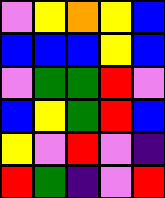[["violet", "yellow", "orange", "yellow", "blue"], ["blue", "blue", "blue", "yellow", "blue"], ["violet", "green", "green", "red", "violet"], ["blue", "yellow", "green", "red", "blue"], ["yellow", "violet", "red", "violet", "indigo"], ["red", "green", "indigo", "violet", "red"]]